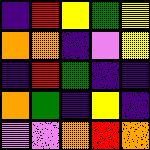[["indigo", "red", "yellow", "green", "yellow"], ["orange", "orange", "indigo", "violet", "yellow"], ["indigo", "red", "green", "indigo", "indigo"], ["orange", "green", "indigo", "yellow", "indigo"], ["violet", "violet", "orange", "red", "orange"]]